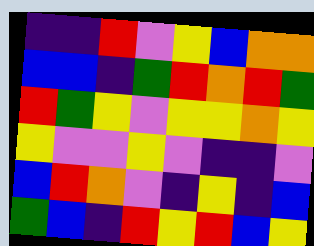[["indigo", "indigo", "red", "violet", "yellow", "blue", "orange", "orange"], ["blue", "blue", "indigo", "green", "red", "orange", "red", "green"], ["red", "green", "yellow", "violet", "yellow", "yellow", "orange", "yellow"], ["yellow", "violet", "violet", "yellow", "violet", "indigo", "indigo", "violet"], ["blue", "red", "orange", "violet", "indigo", "yellow", "indigo", "blue"], ["green", "blue", "indigo", "red", "yellow", "red", "blue", "yellow"]]